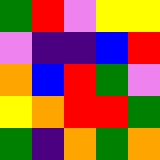[["green", "red", "violet", "yellow", "yellow"], ["violet", "indigo", "indigo", "blue", "red"], ["orange", "blue", "red", "green", "violet"], ["yellow", "orange", "red", "red", "green"], ["green", "indigo", "orange", "green", "orange"]]